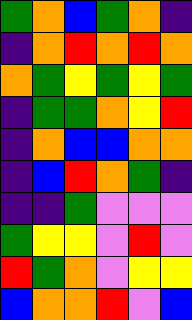[["green", "orange", "blue", "green", "orange", "indigo"], ["indigo", "orange", "red", "orange", "red", "orange"], ["orange", "green", "yellow", "green", "yellow", "green"], ["indigo", "green", "green", "orange", "yellow", "red"], ["indigo", "orange", "blue", "blue", "orange", "orange"], ["indigo", "blue", "red", "orange", "green", "indigo"], ["indigo", "indigo", "green", "violet", "violet", "violet"], ["green", "yellow", "yellow", "violet", "red", "violet"], ["red", "green", "orange", "violet", "yellow", "yellow"], ["blue", "orange", "orange", "red", "violet", "blue"]]